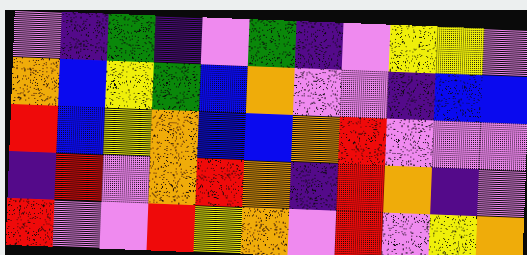[["violet", "indigo", "green", "indigo", "violet", "green", "indigo", "violet", "yellow", "yellow", "violet"], ["orange", "blue", "yellow", "green", "blue", "orange", "violet", "violet", "indigo", "blue", "blue"], ["red", "blue", "yellow", "orange", "blue", "blue", "orange", "red", "violet", "violet", "violet"], ["indigo", "red", "violet", "orange", "red", "orange", "indigo", "red", "orange", "indigo", "violet"], ["red", "violet", "violet", "red", "yellow", "orange", "violet", "red", "violet", "yellow", "orange"]]